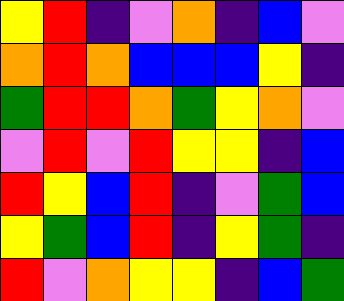[["yellow", "red", "indigo", "violet", "orange", "indigo", "blue", "violet"], ["orange", "red", "orange", "blue", "blue", "blue", "yellow", "indigo"], ["green", "red", "red", "orange", "green", "yellow", "orange", "violet"], ["violet", "red", "violet", "red", "yellow", "yellow", "indigo", "blue"], ["red", "yellow", "blue", "red", "indigo", "violet", "green", "blue"], ["yellow", "green", "blue", "red", "indigo", "yellow", "green", "indigo"], ["red", "violet", "orange", "yellow", "yellow", "indigo", "blue", "green"]]